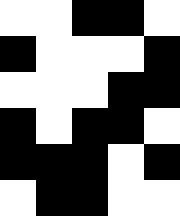[["white", "white", "black", "black", "white"], ["black", "white", "white", "white", "black"], ["white", "white", "white", "black", "black"], ["black", "white", "black", "black", "white"], ["black", "black", "black", "white", "black"], ["white", "black", "black", "white", "white"]]